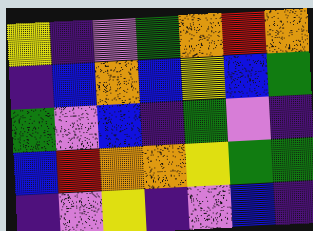[["yellow", "indigo", "violet", "green", "orange", "red", "orange"], ["indigo", "blue", "orange", "blue", "yellow", "blue", "green"], ["green", "violet", "blue", "indigo", "green", "violet", "indigo"], ["blue", "red", "orange", "orange", "yellow", "green", "green"], ["indigo", "violet", "yellow", "indigo", "violet", "blue", "indigo"]]